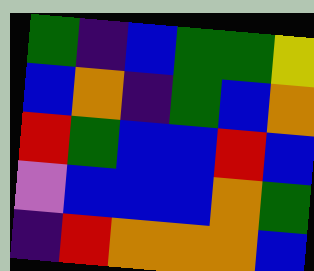[["green", "indigo", "blue", "green", "green", "yellow"], ["blue", "orange", "indigo", "green", "blue", "orange"], ["red", "green", "blue", "blue", "red", "blue"], ["violet", "blue", "blue", "blue", "orange", "green"], ["indigo", "red", "orange", "orange", "orange", "blue"]]